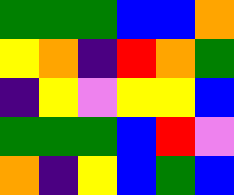[["green", "green", "green", "blue", "blue", "orange"], ["yellow", "orange", "indigo", "red", "orange", "green"], ["indigo", "yellow", "violet", "yellow", "yellow", "blue"], ["green", "green", "green", "blue", "red", "violet"], ["orange", "indigo", "yellow", "blue", "green", "blue"]]